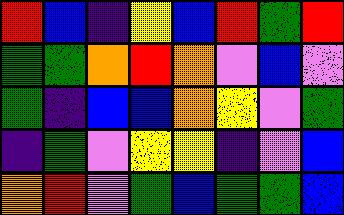[["red", "blue", "indigo", "yellow", "blue", "red", "green", "red"], ["green", "green", "orange", "red", "orange", "violet", "blue", "violet"], ["green", "indigo", "blue", "blue", "orange", "yellow", "violet", "green"], ["indigo", "green", "violet", "yellow", "yellow", "indigo", "violet", "blue"], ["orange", "red", "violet", "green", "blue", "green", "green", "blue"]]